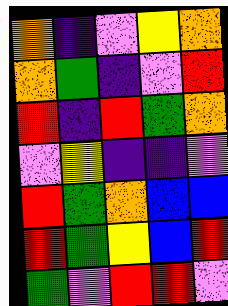[["orange", "indigo", "violet", "yellow", "orange"], ["orange", "green", "indigo", "violet", "red"], ["red", "indigo", "red", "green", "orange"], ["violet", "yellow", "indigo", "indigo", "violet"], ["red", "green", "orange", "blue", "blue"], ["red", "green", "yellow", "blue", "red"], ["green", "violet", "red", "red", "violet"]]